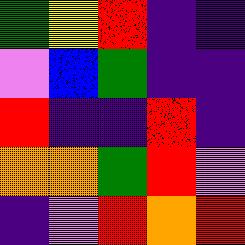[["green", "yellow", "red", "indigo", "indigo"], ["violet", "blue", "green", "indigo", "indigo"], ["red", "indigo", "indigo", "red", "indigo"], ["orange", "orange", "green", "red", "violet"], ["indigo", "violet", "red", "orange", "red"]]